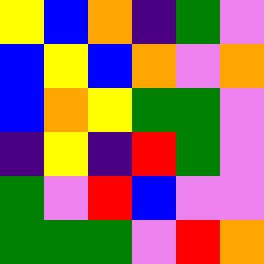[["yellow", "blue", "orange", "indigo", "green", "violet"], ["blue", "yellow", "blue", "orange", "violet", "orange"], ["blue", "orange", "yellow", "green", "green", "violet"], ["indigo", "yellow", "indigo", "red", "green", "violet"], ["green", "violet", "red", "blue", "violet", "violet"], ["green", "green", "green", "violet", "red", "orange"]]